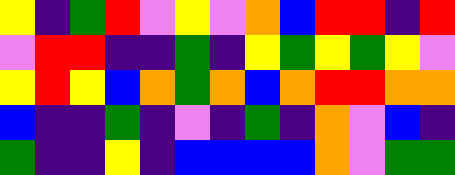[["yellow", "indigo", "green", "red", "violet", "yellow", "violet", "orange", "blue", "red", "red", "indigo", "red"], ["violet", "red", "red", "indigo", "indigo", "green", "indigo", "yellow", "green", "yellow", "green", "yellow", "violet"], ["yellow", "red", "yellow", "blue", "orange", "green", "orange", "blue", "orange", "red", "red", "orange", "orange"], ["blue", "indigo", "indigo", "green", "indigo", "violet", "indigo", "green", "indigo", "orange", "violet", "blue", "indigo"], ["green", "indigo", "indigo", "yellow", "indigo", "blue", "blue", "blue", "blue", "orange", "violet", "green", "green"]]